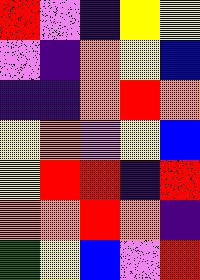[["red", "violet", "indigo", "yellow", "yellow"], ["violet", "indigo", "orange", "yellow", "blue"], ["indigo", "indigo", "orange", "red", "orange"], ["yellow", "orange", "violet", "yellow", "blue"], ["yellow", "red", "red", "indigo", "red"], ["orange", "orange", "red", "orange", "indigo"], ["green", "yellow", "blue", "violet", "red"]]